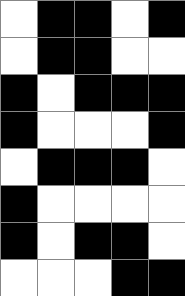[["white", "black", "black", "white", "black"], ["white", "black", "black", "white", "white"], ["black", "white", "black", "black", "black"], ["black", "white", "white", "white", "black"], ["white", "black", "black", "black", "white"], ["black", "white", "white", "white", "white"], ["black", "white", "black", "black", "white"], ["white", "white", "white", "black", "black"]]